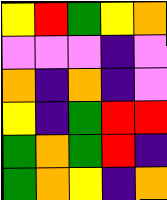[["yellow", "red", "green", "yellow", "orange"], ["violet", "violet", "violet", "indigo", "violet"], ["orange", "indigo", "orange", "indigo", "violet"], ["yellow", "indigo", "green", "red", "red"], ["green", "orange", "green", "red", "indigo"], ["green", "orange", "yellow", "indigo", "orange"]]